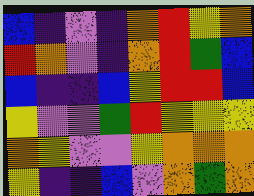[["blue", "indigo", "violet", "indigo", "orange", "red", "yellow", "orange"], ["red", "orange", "violet", "indigo", "orange", "red", "green", "blue"], ["blue", "indigo", "indigo", "blue", "yellow", "red", "red", "blue"], ["yellow", "violet", "violet", "green", "red", "yellow", "yellow", "yellow"], ["orange", "yellow", "violet", "violet", "yellow", "orange", "orange", "orange"], ["yellow", "indigo", "indigo", "blue", "violet", "orange", "green", "orange"]]